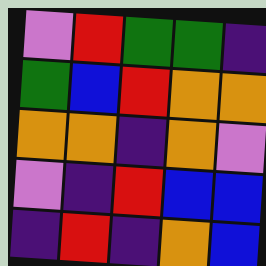[["violet", "red", "green", "green", "indigo"], ["green", "blue", "red", "orange", "orange"], ["orange", "orange", "indigo", "orange", "violet"], ["violet", "indigo", "red", "blue", "blue"], ["indigo", "red", "indigo", "orange", "blue"]]